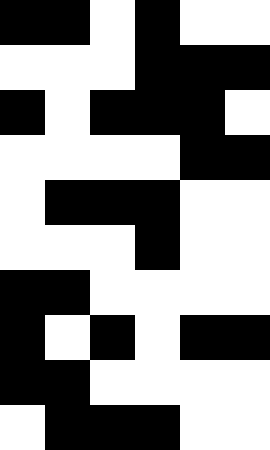[["black", "black", "white", "black", "white", "white"], ["white", "white", "white", "black", "black", "black"], ["black", "white", "black", "black", "black", "white"], ["white", "white", "white", "white", "black", "black"], ["white", "black", "black", "black", "white", "white"], ["white", "white", "white", "black", "white", "white"], ["black", "black", "white", "white", "white", "white"], ["black", "white", "black", "white", "black", "black"], ["black", "black", "white", "white", "white", "white"], ["white", "black", "black", "black", "white", "white"]]